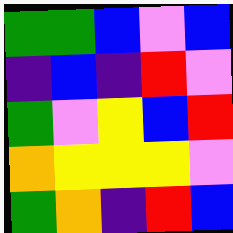[["green", "green", "blue", "violet", "blue"], ["indigo", "blue", "indigo", "red", "violet"], ["green", "violet", "yellow", "blue", "red"], ["orange", "yellow", "yellow", "yellow", "violet"], ["green", "orange", "indigo", "red", "blue"]]